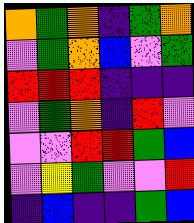[["orange", "green", "orange", "indigo", "green", "orange"], ["violet", "green", "orange", "blue", "violet", "green"], ["red", "red", "red", "indigo", "indigo", "indigo"], ["violet", "green", "orange", "indigo", "red", "violet"], ["violet", "violet", "red", "red", "green", "blue"], ["violet", "yellow", "green", "violet", "violet", "red"], ["indigo", "blue", "indigo", "indigo", "green", "blue"]]